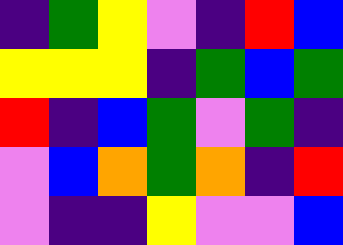[["indigo", "green", "yellow", "violet", "indigo", "red", "blue"], ["yellow", "yellow", "yellow", "indigo", "green", "blue", "green"], ["red", "indigo", "blue", "green", "violet", "green", "indigo"], ["violet", "blue", "orange", "green", "orange", "indigo", "red"], ["violet", "indigo", "indigo", "yellow", "violet", "violet", "blue"]]